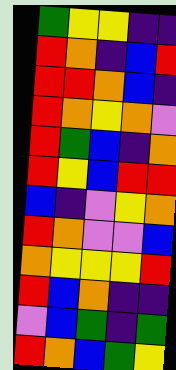[["green", "yellow", "yellow", "indigo", "indigo"], ["red", "orange", "indigo", "blue", "red"], ["red", "red", "orange", "blue", "indigo"], ["red", "orange", "yellow", "orange", "violet"], ["red", "green", "blue", "indigo", "orange"], ["red", "yellow", "blue", "red", "red"], ["blue", "indigo", "violet", "yellow", "orange"], ["red", "orange", "violet", "violet", "blue"], ["orange", "yellow", "yellow", "yellow", "red"], ["red", "blue", "orange", "indigo", "indigo"], ["violet", "blue", "green", "indigo", "green"], ["red", "orange", "blue", "green", "yellow"]]